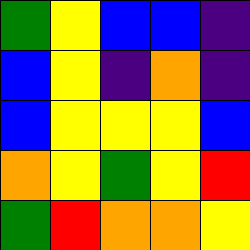[["green", "yellow", "blue", "blue", "indigo"], ["blue", "yellow", "indigo", "orange", "indigo"], ["blue", "yellow", "yellow", "yellow", "blue"], ["orange", "yellow", "green", "yellow", "red"], ["green", "red", "orange", "orange", "yellow"]]